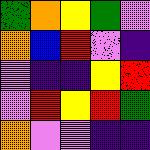[["green", "orange", "yellow", "green", "violet"], ["orange", "blue", "red", "violet", "indigo"], ["violet", "indigo", "indigo", "yellow", "red"], ["violet", "red", "yellow", "red", "green"], ["orange", "violet", "violet", "indigo", "indigo"]]